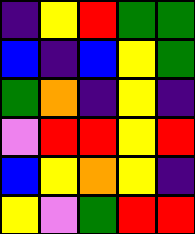[["indigo", "yellow", "red", "green", "green"], ["blue", "indigo", "blue", "yellow", "green"], ["green", "orange", "indigo", "yellow", "indigo"], ["violet", "red", "red", "yellow", "red"], ["blue", "yellow", "orange", "yellow", "indigo"], ["yellow", "violet", "green", "red", "red"]]